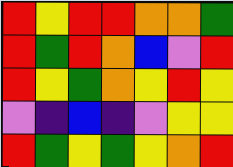[["red", "yellow", "red", "red", "orange", "orange", "green"], ["red", "green", "red", "orange", "blue", "violet", "red"], ["red", "yellow", "green", "orange", "yellow", "red", "yellow"], ["violet", "indigo", "blue", "indigo", "violet", "yellow", "yellow"], ["red", "green", "yellow", "green", "yellow", "orange", "red"]]